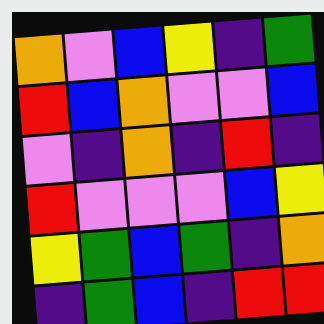[["orange", "violet", "blue", "yellow", "indigo", "green"], ["red", "blue", "orange", "violet", "violet", "blue"], ["violet", "indigo", "orange", "indigo", "red", "indigo"], ["red", "violet", "violet", "violet", "blue", "yellow"], ["yellow", "green", "blue", "green", "indigo", "orange"], ["indigo", "green", "blue", "indigo", "red", "red"]]